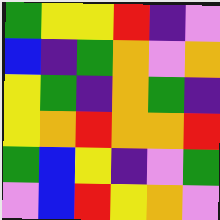[["green", "yellow", "yellow", "red", "indigo", "violet"], ["blue", "indigo", "green", "orange", "violet", "orange"], ["yellow", "green", "indigo", "orange", "green", "indigo"], ["yellow", "orange", "red", "orange", "orange", "red"], ["green", "blue", "yellow", "indigo", "violet", "green"], ["violet", "blue", "red", "yellow", "orange", "violet"]]